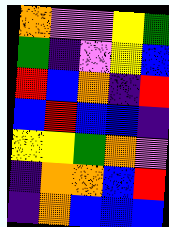[["orange", "violet", "violet", "yellow", "green"], ["green", "indigo", "violet", "yellow", "blue"], ["red", "blue", "orange", "indigo", "red"], ["blue", "red", "blue", "blue", "indigo"], ["yellow", "yellow", "green", "orange", "violet"], ["indigo", "orange", "orange", "blue", "red"], ["indigo", "orange", "blue", "blue", "blue"]]